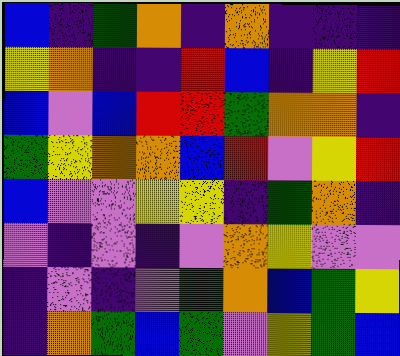[["blue", "indigo", "green", "orange", "indigo", "orange", "indigo", "indigo", "indigo"], ["yellow", "orange", "indigo", "indigo", "red", "blue", "indigo", "yellow", "red"], ["blue", "violet", "blue", "red", "red", "green", "orange", "orange", "indigo"], ["green", "yellow", "orange", "orange", "blue", "red", "violet", "yellow", "red"], ["blue", "violet", "violet", "yellow", "yellow", "indigo", "green", "orange", "indigo"], ["violet", "indigo", "violet", "indigo", "violet", "orange", "yellow", "violet", "violet"], ["indigo", "violet", "indigo", "violet", "green", "orange", "blue", "green", "yellow"], ["indigo", "orange", "green", "blue", "green", "violet", "yellow", "green", "blue"]]